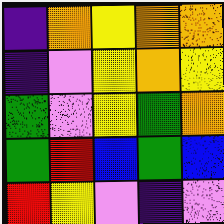[["indigo", "orange", "yellow", "orange", "orange"], ["indigo", "violet", "yellow", "orange", "yellow"], ["green", "violet", "yellow", "green", "orange"], ["green", "red", "blue", "green", "blue"], ["red", "yellow", "violet", "indigo", "violet"]]